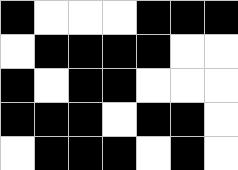[["black", "white", "white", "white", "black", "black", "black"], ["white", "black", "black", "black", "black", "white", "white"], ["black", "white", "black", "black", "white", "white", "white"], ["black", "black", "black", "white", "black", "black", "white"], ["white", "black", "black", "black", "white", "black", "white"]]